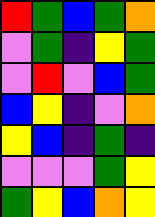[["red", "green", "blue", "green", "orange"], ["violet", "green", "indigo", "yellow", "green"], ["violet", "red", "violet", "blue", "green"], ["blue", "yellow", "indigo", "violet", "orange"], ["yellow", "blue", "indigo", "green", "indigo"], ["violet", "violet", "violet", "green", "yellow"], ["green", "yellow", "blue", "orange", "yellow"]]